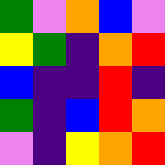[["green", "violet", "orange", "blue", "violet"], ["yellow", "green", "indigo", "orange", "red"], ["blue", "indigo", "indigo", "red", "indigo"], ["green", "indigo", "blue", "red", "orange"], ["violet", "indigo", "yellow", "orange", "red"]]